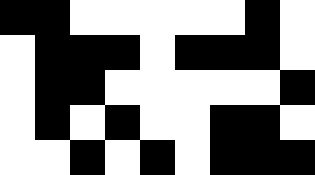[["black", "black", "white", "white", "white", "white", "white", "black", "white"], ["white", "black", "black", "black", "white", "black", "black", "black", "white"], ["white", "black", "black", "white", "white", "white", "white", "white", "black"], ["white", "black", "white", "black", "white", "white", "black", "black", "white"], ["white", "white", "black", "white", "black", "white", "black", "black", "black"]]